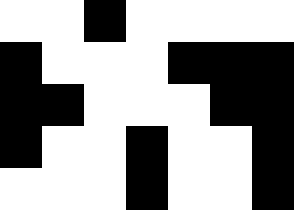[["white", "white", "black", "white", "white", "white", "white"], ["black", "white", "white", "white", "black", "black", "black"], ["black", "black", "white", "white", "white", "black", "black"], ["black", "white", "white", "black", "white", "white", "black"], ["white", "white", "white", "black", "white", "white", "black"]]